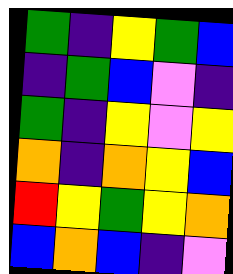[["green", "indigo", "yellow", "green", "blue"], ["indigo", "green", "blue", "violet", "indigo"], ["green", "indigo", "yellow", "violet", "yellow"], ["orange", "indigo", "orange", "yellow", "blue"], ["red", "yellow", "green", "yellow", "orange"], ["blue", "orange", "blue", "indigo", "violet"]]